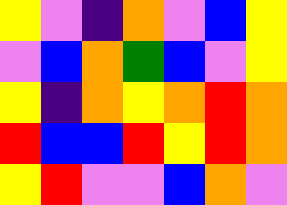[["yellow", "violet", "indigo", "orange", "violet", "blue", "yellow"], ["violet", "blue", "orange", "green", "blue", "violet", "yellow"], ["yellow", "indigo", "orange", "yellow", "orange", "red", "orange"], ["red", "blue", "blue", "red", "yellow", "red", "orange"], ["yellow", "red", "violet", "violet", "blue", "orange", "violet"]]